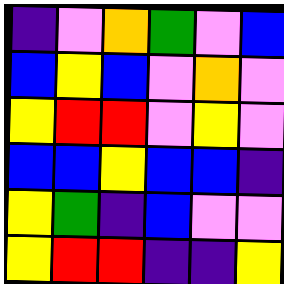[["indigo", "violet", "orange", "green", "violet", "blue"], ["blue", "yellow", "blue", "violet", "orange", "violet"], ["yellow", "red", "red", "violet", "yellow", "violet"], ["blue", "blue", "yellow", "blue", "blue", "indigo"], ["yellow", "green", "indigo", "blue", "violet", "violet"], ["yellow", "red", "red", "indigo", "indigo", "yellow"]]